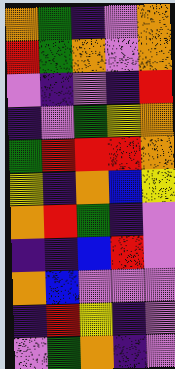[["orange", "green", "indigo", "violet", "orange"], ["red", "green", "orange", "violet", "orange"], ["violet", "indigo", "violet", "indigo", "red"], ["indigo", "violet", "green", "yellow", "orange"], ["green", "red", "red", "red", "orange"], ["yellow", "indigo", "orange", "blue", "yellow"], ["orange", "red", "green", "indigo", "violet"], ["indigo", "indigo", "blue", "red", "violet"], ["orange", "blue", "violet", "violet", "violet"], ["indigo", "red", "yellow", "indigo", "violet"], ["violet", "green", "orange", "indigo", "violet"]]